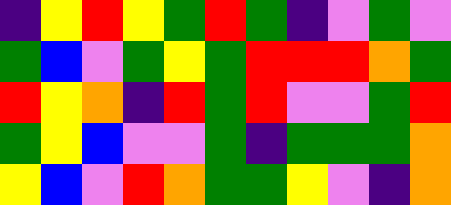[["indigo", "yellow", "red", "yellow", "green", "red", "green", "indigo", "violet", "green", "violet"], ["green", "blue", "violet", "green", "yellow", "green", "red", "red", "red", "orange", "green"], ["red", "yellow", "orange", "indigo", "red", "green", "red", "violet", "violet", "green", "red"], ["green", "yellow", "blue", "violet", "violet", "green", "indigo", "green", "green", "green", "orange"], ["yellow", "blue", "violet", "red", "orange", "green", "green", "yellow", "violet", "indigo", "orange"]]